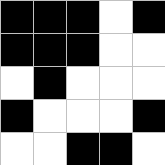[["black", "black", "black", "white", "black"], ["black", "black", "black", "white", "white"], ["white", "black", "white", "white", "white"], ["black", "white", "white", "white", "black"], ["white", "white", "black", "black", "white"]]